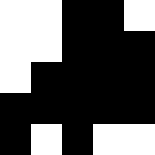[["white", "white", "black", "black", "white"], ["white", "white", "black", "black", "black"], ["white", "black", "black", "black", "black"], ["black", "black", "black", "black", "black"], ["black", "white", "black", "white", "white"]]